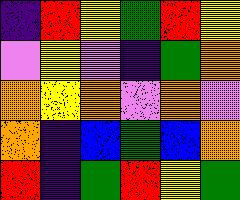[["indigo", "red", "yellow", "green", "red", "yellow"], ["violet", "yellow", "violet", "indigo", "green", "orange"], ["orange", "yellow", "orange", "violet", "orange", "violet"], ["orange", "indigo", "blue", "green", "blue", "orange"], ["red", "indigo", "green", "red", "yellow", "green"]]